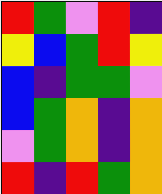[["red", "green", "violet", "red", "indigo"], ["yellow", "blue", "green", "red", "yellow"], ["blue", "indigo", "green", "green", "violet"], ["blue", "green", "orange", "indigo", "orange"], ["violet", "green", "orange", "indigo", "orange"], ["red", "indigo", "red", "green", "orange"]]